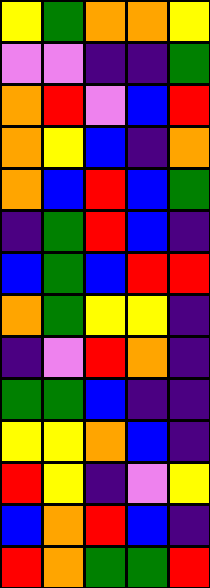[["yellow", "green", "orange", "orange", "yellow"], ["violet", "violet", "indigo", "indigo", "green"], ["orange", "red", "violet", "blue", "red"], ["orange", "yellow", "blue", "indigo", "orange"], ["orange", "blue", "red", "blue", "green"], ["indigo", "green", "red", "blue", "indigo"], ["blue", "green", "blue", "red", "red"], ["orange", "green", "yellow", "yellow", "indigo"], ["indigo", "violet", "red", "orange", "indigo"], ["green", "green", "blue", "indigo", "indigo"], ["yellow", "yellow", "orange", "blue", "indigo"], ["red", "yellow", "indigo", "violet", "yellow"], ["blue", "orange", "red", "blue", "indigo"], ["red", "orange", "green", "green", "red"]]